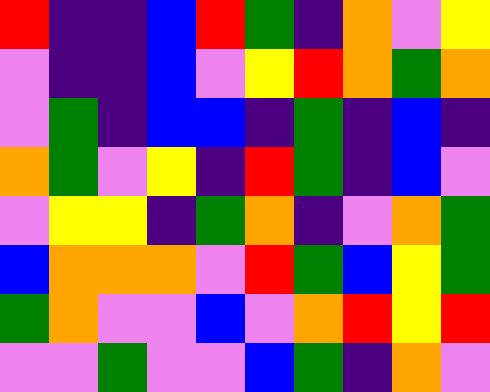[["red", "indigo", "indigo", "blue", "red", "green", "indigo", "orange", "violet", "yellow"], ["violet", "indigo", "indigo", "blue", "violet", "yellow", "red", "orange", "green", "orange"], ["violet", "green", "indigo", "blue", "blue", "indigo", "green", "indigo", "blue", "indigo"], ["orange", "green", "violet", "yellow", "indigo", "red", "green", "indigo", "blue", "violet"], ["violet", "yellow", "yellow", "indigo", "green", "orange", "indigo", "violet", "orange", "green"], ["blue", "orange", "orange", "orange", "violet", "red", "green", "blue", "yellow", "green"], ["green", "orange", "violet", "violet", "blue", "violet", "orange", "red", "yellow", "red"], ["violet", "violet", "green", "violet", "violet", "blue", "green", "indigo", "orange", "violet"]]